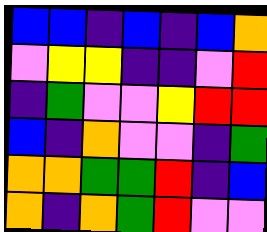[["blue", "blue", "indigo", "blue", "indigo", "blue", "orange"], ["violet", "yellow", "yellow", "indigo", "indigo", "violet", "red"], ["indigo", "green", "violet", "violet", "yellow", "red", "red"], ["blue", "indigo", "orange", "violet", "violet", "indigo", "green"], ["orange", "orange", "green", "green", "red", "indigo", "blue"], ["orange", "indigo", "orange", "green", "red", "violet", "violet"]]